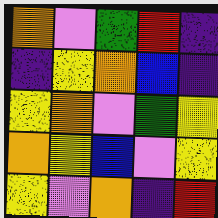[["orange", "violet", "green", "red", "indigo"], ["indigo", "yellow", "orange", "blue", "indigo"], ["yellow", "orange", "violet", "green", "yellow"], ["orange", "yellow", "blue", "violet", "yellow"], ["yellow", "violet", "orange", "indigo", "red"]]